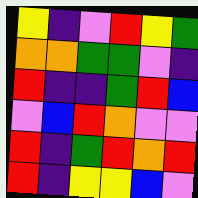[["yellow", "indigo", "violet", "red", "yellow", "green"], ["orange", "orange", "green", "green", "violet", "indigo"], ["red", "indigo", "indigo", "green", "red", "blue"], ["violet", "blue", "red", "orange", "violet", "violet"], ["red", "indigo", "green", "red", "orange", "red"], ["red", "indigo", "yellow", "yellow", "blue", "violet"]]